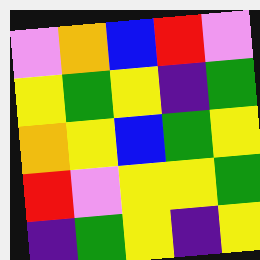[["violet", "orange", "blue", "red", "violet"], ["yellow", "green", "yellow", "indigo", "green"], ["orange", "yellow", "blue", "green", "yellow"], ["red", "violet", "yellow", "yellow", "green"], ["indigo", "green", "yellow", "indigo", "yellow"]]